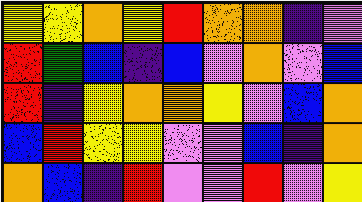[["yellow", "yellow", "orange", "yellow", "red", "orange", "orange", "indigo", "violet"], ["red", "green", "blue", "indigo", "blue", "violet", "orange", "violet", "blue"], ["red", "indigo", "yellow", "orange", "orange", "yellow", "violet", "blue", "orange"], ["blue", "red", "yellow", "yellow", "violet", "violet", "blue", "indigo", "orange"], ["orange", "blue", "indigo", "red", "violet", "violet", "red", "violet", "yellow"]]